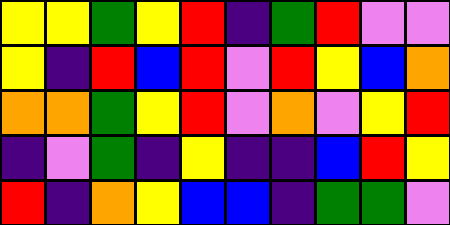[["yellow", "yellow", "green", "yellow", "red", "indigo", "green", "red", "violet", "violet"], ["yellow", "indigo", "red", "blue", "red", "violet", "red", "yellow", "blue", "orange"], ["orange", "orange", "green", "yellow", "red", "violet", "orange", "violet", "yellow", "red"], ["indigo", "violet", "green", "indigo", "yellow", "indigo", "indigo", "blue", "red", "yellow"], ["red", "indigo", "orange", "yellow", "blue", "blue", "indigo", "green", "green", "violet"]]